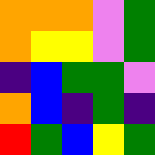[["orange", "orange", "orange", "violet", "green"], ["orange", "yellow", "yellow", "violet", "green"], ["indigo", "blue", "green", "green", "violet"], ["orange", "blue", "indigo", "green", "indigo"], ["red", "green", "blue", "yellow", "green"]]